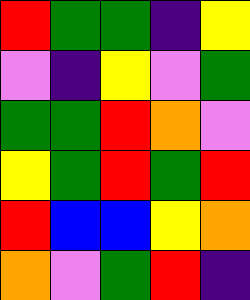[["red", "green", "green", "indigo", "yellow"], ["violet", "indigo", "yellow", "violet", "green"], ["green", "green", "red", "orange", "violet"], ["yellow", "green", "red", "green", "red"], ["red", "blue", "blue", "yellow", "orange"], ["orange", "violet", "green", "red", "indigo"]]